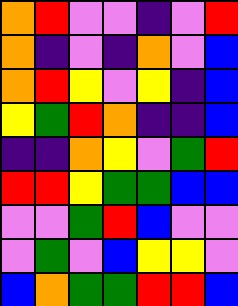[["orange", "red", "violet", "violet", "indigo", "violet", "red"], ["orange", "indigo", "violet", "indigo", "orange", "violet", "blue"], ["orange", "red", "yellow", "violet", "yellow", "indigo", "blue"], ["yellow", "green", "red", "orange", "indigo", "indigo", "blue"], ["indigo", "indigo", "orange", "yellow", "violet", "green", "red"], ["red", "red", "yellow", "green", "green", "blue", "blue"], ["violet", "violet", "green", "red", "blue", "violet", "violet"], ["violet", "green", "violet", "blue", "yellow", "yellow", "violet"], ["blue", "orange", "green", "green", "red", "red", "blue"]]